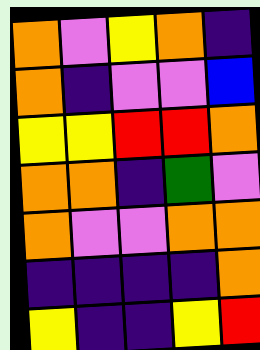[["orange", "violet", "yellow", "orange", "indigo"], ["orange", "indigo", "violet", "violet", "blue"], ["yellow", "yellow", "red", "red", "orange"], ["orange", "orange", "indigo", "green", "violet"], ["orange", "violet", "violet", "orange", "orange"], ["indigo", "indigo", "indigo", "indigo", "orange"], ["yellow", "indigo", "indigo", "yellow", "red"]]